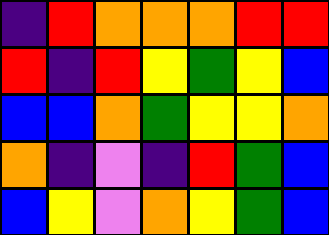[["indigo", "red", "orange", "orange", "orange", "red", "red"], ["red", "indigo", "red", "yellow", "green", "yellow", "blue"], ["blue", "blue", "orange", "green", "yellow", "yellow", "orange"], ["orange", "indigo", "violet", "indigo", "red", "green", "blue"], ["blue", "yellow", "violet", "orange", "yellow", "green", "blue"]]